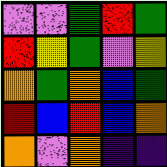[["violet", "violet", "green", "red", "green"], ["red", "yellow", "green", "violet", "yellow"], ["orange", "green", "orange", "blue", "green"], ["red", "blue", "red", "blue", "orange"], ["orange", "violet", "orange", "indigo", "indigo"]]